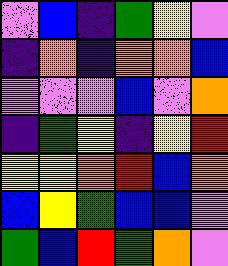[["violet", "blue", "indigo", "green", "yellow", "violet"], ["indigo", "orange", "indigo", "orange", "orange", "blue"], ["violet", "violet", "violet", "blue", "violet", "orange"], ["indigo", "green", "yellow", "indigo", "yellow", "red"], ["yellow", "yellow", "orange", "red", "blue", "orange"], ["blue", "yellow", "green", "blue", "blue", "violet"], ["green", "blue", "red", "green", "orange", "violet"]]